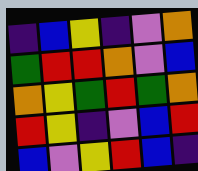[["indigo", "blue", "yellow", "indigo", "violet", "orange"], ["green", "red", "red", "orange", "violet", "blue"], ["orange", "yellow", "green", "red", "green", "orange"], ["red", "yellow", "indigo", "violet", "blue", "red"], ["blue", "violet", "yellow", "red", "blue", "indigo"]]